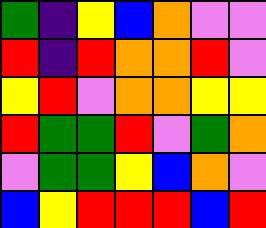[["green", "indigo", "yellow", "blue", "orange", "violet", "violet"], ["red", "indigo", "red", "orange", "orange", "red", "violet"], ["yellow", "red", "violet", "orange", "orange", "yellow", "yellow"], ["red", "green", "green", "red", "violet", "green", "orange"], ["violet", "green", "green", "yellow", "blue", "orange", "violet"], ["blue", "yellow", "red", "red", "red", "blue", "red"]]